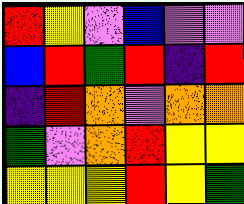[["red", "yellow", "violet", "blue", "violet", "violet"], ["blue", "red", "green", "red", "indigo", "red"], ["indigo", "red", "orange", "violet", "orange", "orange"], ["green", "violet", "orange", "red", "yellow", "yellow"], ["yellow", "yellow", "yellow", "red", "yellow", "green"]]